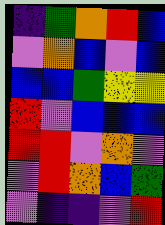[["indigo", "green", "orange", "red", "blue"], ["violet", "orange", "blue", "violet", "blue"], ["blue", "blue", "green", "yellow", "yellow"], ["red", "violet", "blue", "blue", "blue"], ["red", "red", "violet", "orange", "violet"], ["violet", "red", "orange", "blue", "green"], ["violet", "indigo", "indigo", "violet", "red"]]